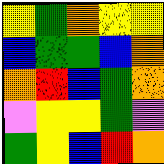[["yellow", "green", "orange", "yellow", "yellow"], ["blue", "green", "green", "blue", "orange"], ["orange", "red", "blue", "green", "orange"], ["violet", "yellow", "yellow", "green", "violet"], ["green", "yellow", "blue", "red", "orange"]]